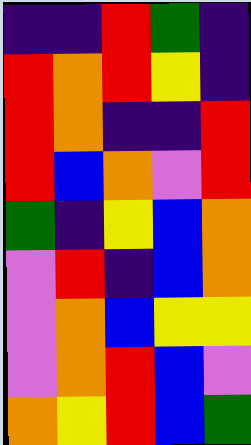[["indigo", "indigo", "red", "green", "indigo"], ["red", "orange", "red", "yellow", "indigo"], ["red", "orange", "indigo", "indigo", "red"], ["red", "blue", "orange", "violet", "red"], ["green", "indigo", "yellow", "blue", "orange"], ["violet", "red", "indigo", "blue", "orange"], ["violet", "orange", "blue", "yellow", "yellow"], ["violet", "orange", "red", "blue", "violet"], ["orange", "yellow", "red", "blue", "green"]]